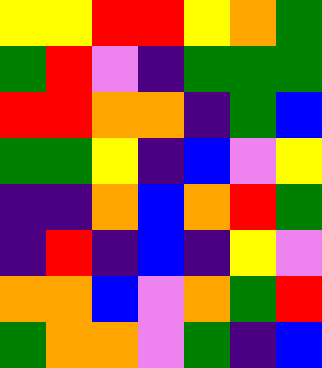[["yellow", "yellow", "red", "red", "yellow", "orange", "green"], ["green", "red", "violet", "indigo", "green", "green", "green"], ["red", "red", "orange", "orange", "indigo", "green", "blue"], ["green", "green", "yellow", "indigo", "blue", "violet", "yellow"], ["indigo", "indigo", "orange", "blue", "orange", "red", "green"], ["indigo", "red", "indigo", "blue", "indigo", "yellow", "violet"], ["orange", "orange", "blue", "violet", "orange", "green", "red"], ["green", "orange", "orange", "violet", "green", "indigo", "blue"]]